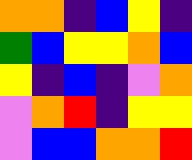[["orange", "orange", "indigo", "blue", "yellow", "indigo"], ["green", "blue", "yellow", "yellow", "orange", "blue"], ["yellow", "indigo", "blue", "indigo", "violet", "orange"], ["violet", "orange", "red", "indigo", "yellow", "yellow"], ["violet", "blue", "blue", "orange", "orange", "red"]]